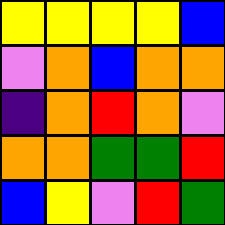[["yellow", "yellow", "yellow", "yellow", "blue"], ["violet", "orange", "blue", "orange", "orange"], ["indigo", "orange", "red", "orange", "violet"], ["orange", "orange", "green", "green", "red"], ["blue", "yellow", "violet", "red", "green"]]